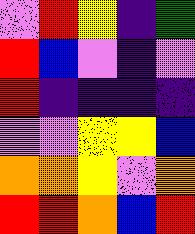[["violet", "red", "yellow", "indigo", "green"], ["red", "blue", "violet", "indigo", "violet"], ["red", "indigo", "indigo", "indigo", "indigo"], ["violet", "violet", "yellow", "yellow", "blue"], ["orange", "orange", "yellow", "violet", "orange"], ["red", "red", "orange", "blue", "red"]]